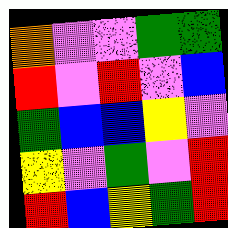[["orange", "violet", "violet", "green", "green"], ["red", "violet", "red", "violet", "blue"], ["green", "blue", "blue", "yellow", "violet"], ["yellow", "violet", "green", "violet", "red"], ["red", "blue", "yellow", "green", "red"]]